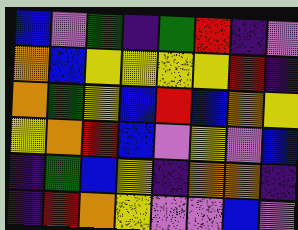[["blue", "violet", "green", "indigo", "green", "red", "indigo", "violet"], ["orange", "blue", "yellow", "yellow", "yellow", "yellow", "red", "indigo"], ["orange", "green", "yellow", "blue", "red", "blue", "orange", "yellow"], ["yellow", "orange", "red", "blue", "violet", "yellow", "violet", "blue"], ["indigo", "green", "blue", "yellow", "indigo", "orange", "orange", "indigo"], ["indigo", "red", "orange", "yellow", "violet", "violet", "blue", "violet"]]